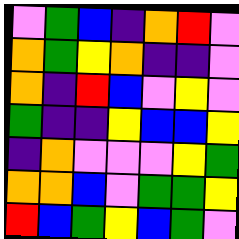[["violet", "green", "blue", "indigo", "orange", "red", "violet"], ["orange", "green", "yellow", "orange", "indigo", "indigo", "violet"], ["orange", "indigo", "red", "blue", "violet", "yellow", "violet"], ["green", "indigo", "indigo", "yellow", "blue", "blue", "yellow"], ["indigo", "orange", "violet", "violet", "violet", "yellow", "green"], ["orange", "orange", "blue", "violet", "green", "green", "yellow"], ["red", "blue", "green", "yellow", "blue", "green", "violet"]]